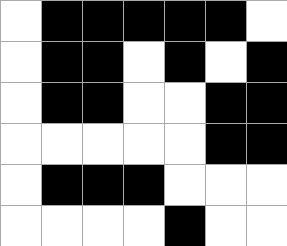[["white", "black", "black", "black", "black", "black", "white"], ["white", "black", "black", "white", "black", "white", "black"], ["white", "black", "black", "white", "white", "black", "black"], ["white", "white", "white", "white", "white", "black", "black"], ["white", "black", "black", "black", "white", "white", "white"], ["white", "white", "white", "white", "black", "white", "white"]]